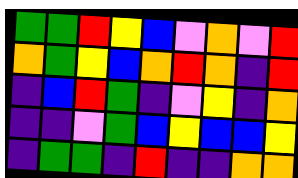[["green", "green", "red", "yellow", "blue", "violet", "orange", "violet", "red"], ["orange", "green", "yellow", "blue", "orange", "red", "orange", "indigo", "red"], ["indigo", "blue", "red", "green", "indigo", "violet", "yellow", "indigo", "orange"], ["indigo", "indigo", "violet", "green", "blue", "yellow", "blue", "blue", "yellow"], ["indigo", "green", "green", "indigo", "red", "indigo", "indigo", "orange", "orange"]]